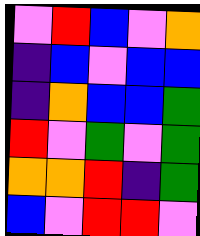[["violet", "red", "blue", "violet", "orange"], ["indigo", "blue", "violet", "blue", "blue"], ["indigo", "orange", "blue", "blue", "green"], ["red", "violet", "green", "violet", "green"], ["orange", "orange", "red", "indigo", "green"], ["blue", "violet", "red", "red", "violet"]]